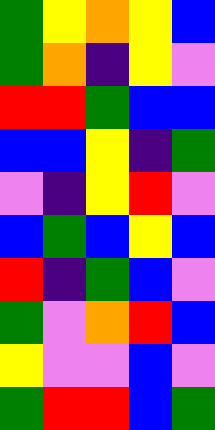[["green", "yellow", "orange", "yellow", "blue"], ["green", "orange", "indigo", "yellow", "violet"], ["red", "red", "green", "blue", "blue"], ["blue", "blue", "yellow", "indigo", "green"], ["violet", "indigo", "yellow", "red", "violet"], ["blue", "green", "blue", "yellow", "blue"], ["red", "indigo", "green", "blue", "violet"], ["green", "violet", "orange", "red", "blue"], ["yellow", "violet", "violet", "blue", "violet"], ["green", "red", "red", "blue", "green"]]